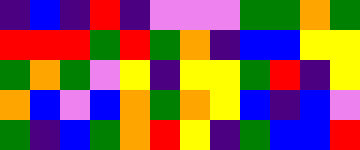[["indigo", "blue", "indigo", "red", "indigo", "violet", "violet", "violet", "green", "green", "orange", "green"], ["red", "red", "red", "green", "red", "green", "orange", "indigo", "blue", "blue", "yellow", "yellow"], ["green", "orange", "green", "violet", "yellow", "indigo", "yellow", "yellow", "green", "red", "indigo", "yellow"], ["orange", "blue", "violet", "blue", "orange", "green", "orange", "yellow", "blue", "indigo", "blue", "violet"], ["green", "indigo", "blue", "green", "orange", "red", "yellow", "indigo", "green", "blue", "blue", "red"]]